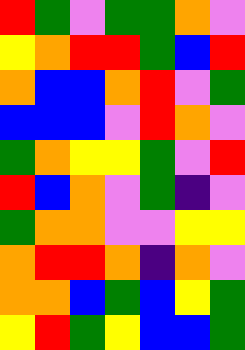[["red", "green", "violet", "green", "green", "orange", "violet"], ["yellow", "orange", "red", "red", "green", "blue", "red"], ["orange", "blue", "blue", "orange", "red", "violet", "green"], ["blue", "blue", "blue", "violet", "red", "orange", "violet"], ["green", "orange", "yellow", "yellow", "green", "violet", "red"], ["red", "blue", "orange", "violet", "green", "indigo", "violet"], ["green", "orange", "orange", "violet", "violet", "yellow", "yellow"], ["orange", "red", "red", "orange", "indigo", "orange", "violet"], ["orange", "orange", "blue", "green", "blue", "yellow", "green"], ["yellow", "red", "green", "yellow", "blue", "blue", "green"]]